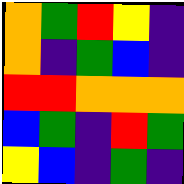[["orange", "green", "red", "yellow", "indigo"], ["orange", "indigo", "green", "blue", "indigo"], ["red", "red", "orange", "orange", "orange"], ["blue", "green", "indigo", "red", "green"], ["yellow", "blue", "indigo", "green", "indigo"]]